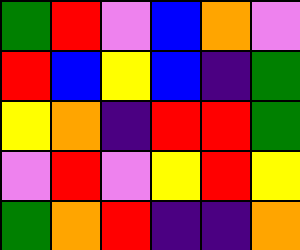[["green", "red", "violet", "blue", "orange", "violet"], ["red", "blue", "yellow", "blue", "indigo", "green"], ["yellow", "orange", "indigo", "red", "red", "green"], ["violet", "red", "violet", "yellow", "red", "yellow"], ["green", "orange", "red", "indigo", "indigo", "orange"]]